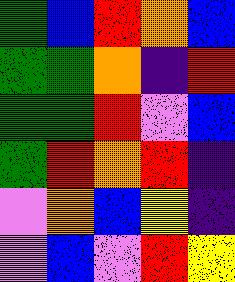[["green", "blue", "red", "orange", "blue"], ["green", "green", "orange", "indigo", "red"], ["green", "green", "red", "violet", "blue"], ["green", "red", "orange", "red", "indigo"], ["violet", "orange", "blue", "yellow", "indigo"], ["violet", "blue", "violet", "red", "yellow"]]